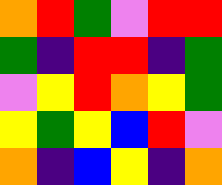[["orange", "red", "green", "violet", "red", "red"], ["green", "indigo", "red", "red", "indigo", "green"], ["violet", "yellow", "red", "orange", "yellow", "green"], ["yellow", "green", "yellow", "blue", "red", "violet"], ["orange", "indigo", "blue", "yellow", "indigo", "orange"]]